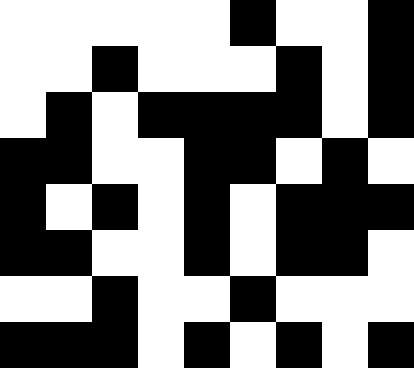[["white", "white", "white", "white", "white", "black", "white", "white", "black"], ["white", "white", "black", "white", "white", "white", "black", "white", "black"], ["white", "black", "white", "black", "black", "black", "black", "white", "black"], ["black", "black", "white", "white", "black", "black", "white", "black", "white"], ["black", "white", "black", "white", "black", "white", "black", "black", "black"], ["black", "black", "white", "white", "black", "white", "black", "black", "white"], ["white", "white", "black", "white", "white", "black", "white", "white", "white"], ["black", "black", "black", "white", "black", "white", "black", "white", "black"]]